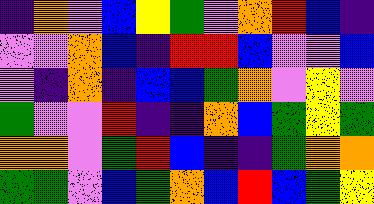[["indigo", "orange", "violet", "blue", "yellow", "green", "violet", "orange", "red", "blue", "indigo"], ["violet", "violet", "orange", "blue", "indigo", "red", "red", "blue", "violet", "violet", "blue"], ["violet", "indigo", "orange", "indigo", "blue", "blue", "green", "orange", "violet", "yellow", "violet"], ["green", "violet", "violet", "red", "indigo", "indigo", "orange", "blue", "green", "yellow", "green"], ["orange", "orange", "violet", "green", "red", "blue", "indigo", "indigo", "green", "orange", "orange"], ["green", "green", "violet", "blue", "green", "orange", "blue", "red", "blue", "green", "yellow"]]